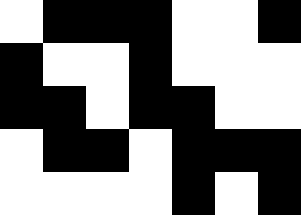[["white", "black", "black", "black", "white", "white", "black"], ["black", "white", "white", "black", "white", "white", "white"], ["black", "black", "white", "black", "black", "white", "white"], ["white", "black", "black", "white", "black", "black", "black"], ["white", "white", "white", "white", "black", "white", "black"]]